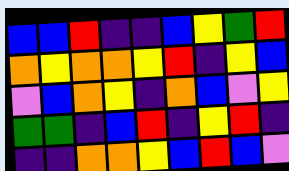[["blue", "blue", "red", "indigo", "indigo", "blue", "yellow", "green", "red"], ["orange", "yellow", "orange", "orange", "yellow", "red", "indigo", "yellow", "blue"], ["violet", "blue", "orange", "yellow", "indigo", "orange", "blue", "violet", "yellow"], ["green", "green", "indigo", "blue", "red", "indigo", "yellow", "red", "indigo"], ["indigo", "indigo", "orange", "orange", "yellow", "blue", "red", "blue", "violet"]]